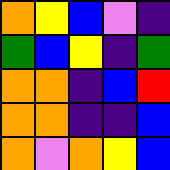[["orange", "yellow", "blue", "violet", "indigo"], ["green", "blue", "yellow", "indigo", "green"], ["orange", "orange", "indigo", "blue", "red"], ["orange", "orange", "indigo", "indigo", "blue"], ["orange", "violet", "orange", "yellow", "blue"]]